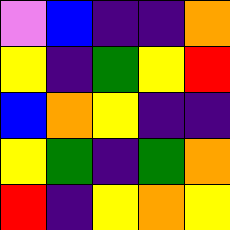[["violet", "blue", "indigo", "indigo", "orange"], ["yellow", "indigo", "green", "yellow", "red"], ["blue", "orange", "yellow", "indigo", "indigo"], ["yellow", "green", "indigo", "green", "orange"], ["red", "indigo", "yellow", "orange", "yellow"]]